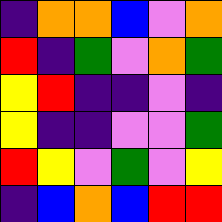[["indigo", "orange", "orange", "blue", "violet", "orange"], ["red", "indigo", "green", "violet", "orange", "green"], ["yellow", "red", "indigo", "indigo", "violet", "indigo"], ["yellow", "indigo", "indigo", "violet", "violet", "green"], ["red", "yellow", "violet", "green", "violet", "yellow"], ["indigo", "blue", "orange", "blue", "red", "red"]]